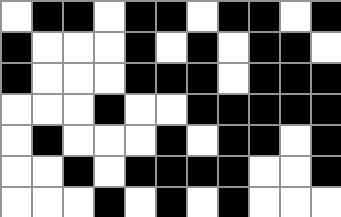[["white", "black", "black", "white", "black", "black", "white", "black", "black", "white", "black"], ["black", "white", "white", "white", "black", "white", "black", "white", "black", "black", "white"], ["black", "white", "white", "white", "black", "black", "black", "white", "black", "black", "black"], ["white", "white", "white", "black", "white", "white", "black", "black", "black", "black", "black"], ["white", "black", "white", "white", "white", "black", "white", "black", "black", "white", "black"], ["white", "white", "black", "white", "black", "black", "black", "black", "white", "white", "black"], ["white", "white", "white", "black", "white", "black", "white", "black", "white", "white", "white"]]